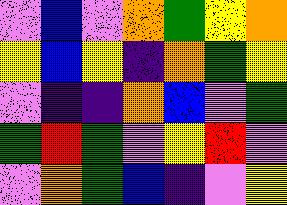[["violet", "blue", "violet", "orange", "green", "yellow", "orange"], ["yellow", "blue", "yellow", "indigo", "orange", "green", "yellow"], ["violet", "indigo", "indigo", "orange", "blue", "violet", "green"], ["green", "red", "green", "violet", "yellow", "red", "violet"], ["violet", "orange", "green", "blue", "indigo", "violet", "yellow"]]